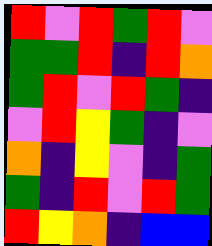[["red", "violet", "red", "green", "red", "violet"], ["green", "green", "red", "indigo", "red", "orange"], ["green", "red", "violet", "red", "green", "indigo"], ["violet", "red", "yellow", "green", "indigo", "violet"], ["orange", "indigo", "yellow", "violet", "indigo", "green"], ["green", "indigo", "red", "violet", "red", "green"], ["red", "yellow", "orange", "indigo", "blue", "blue"]]